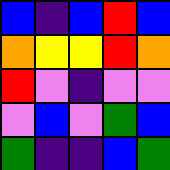[["blue", "indigo", "blue", "red", "blue"], ["orange", "yellow", "yellow", "red", "orange"], ["red", "violet", "indigo", "violet", "violet"], ["violet", "blue", "violet", "green", "blue"], ["green", "indigo", "indigo", "blue", "green"]]